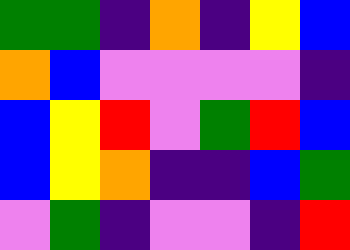[["green", "green", "indigo", "orange", "indigo", "yellow", "blue"], ["orange", "blue", "violet", "violet", "violet", "violet", "indigo"], ["blue", "yellow", "red", "violet", "green", "red", "blue"], ["blue", "yellow", "orange", "indigo", "indigo", "blue", "green"], ["violet", "green", "indigo", "violet", "violet", "indigo", "red"]]